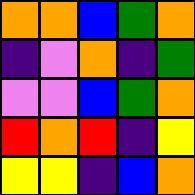[["orange", "orange", "blue", "green", "orange"], ["indigo", "violet", "orange", "indigo", "green"], ["violet", "violet", "blue", "green", "orange"], ["red", "orange", "red", "indigo", "yellow"], ["yellow", "yellow", "indigo", "blue", "orange"]]